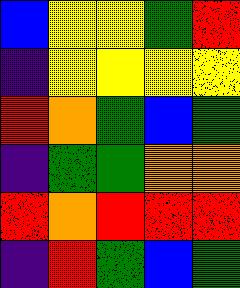[["blue", "yellow", "yellow", "green", "red"], ["indigo", "yellow", "yellow", "yellow", "yellow"], ["red", "orange", "green", "blue", "green"], ["indigo", "green", "green", "orange", "orange"], ["red", "orange", "red", "red", "red"], ["indigo", "red", "green", "blue", "green"]]